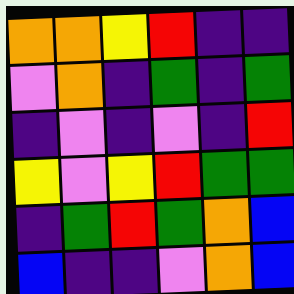[["orange", "orange", "yellow", "red", "indigo", "indigo"], ["violet", "orange", "indigo", "green", "indigo", "green"], ["indigo", "violet", "indigo", "violet", "indigo", "red"], ["yellow", "violet", "yellow", "red", "green", "green"], ["indigo", "green", "red", "green", "orange", "blue"], ["blue", "indigo", "indigo", "violet", "orange", "blue"]]